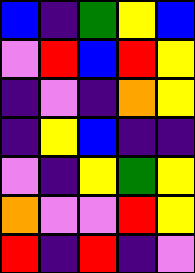[["blue", "indigo", "green", "yellow", "blue"], ["violet", "red", "blue", "red", "yellow"], ["indigo", "violet", "indigo", "orange", "yellow"], ["indigo", "yellow", "blue", "indigo", "indigo"], ["violet", "indigo", "yellow", "green", "yellow"], ["orange", "violet", "violet", "red", "yellow"], ["red", "indigo", "red", "indigo", "violet"]]